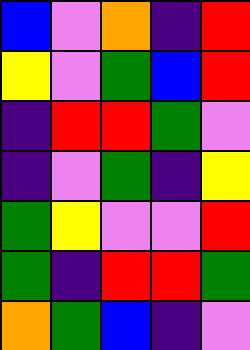[["blue", "violet", "orange", "indigo", "red"], ["yellow", "violet", "green", "blue", "red"], ["indigo", "red", "red", "green", "violet"], ["indigo", "violet", "green", "indigo", "yellow"], ["green", "yellow", "violet", "violet", "red"], ["green", "indigo", "red", "red", "green"], ["orange", "green", "blue", "indigo", "violet"]]